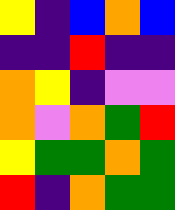[["yellow", "indigo", "blue", "orange", "blue"], ["indigo", "indigo", "red", "indigo", "indigo"], ["orange", "yellow", "indigo", "violet", "violet"], ["orange", "violet", "orange", "green", "red"], ["yellow", "green", "green", "orange", "green"], ["red", "indigo", "orange", "green", "green"]]